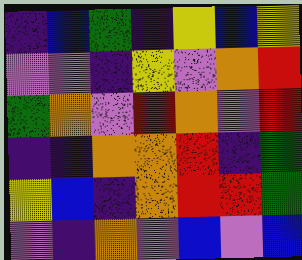[["indigo", "blue", "green", "indigo", "yellow", "blue", "yellow"], ["violet", "violet", "indigo", "yellow", "violet", "orange", "red"], ["green", "orange", "violet", "red", "orange", "violet", "red"], ["indigo", "indigo", "orange", "orange", "red", "indigo", "green"], ["yellow", "blue", "indigo", "orange", "red", "red", "green"], ["violet", "indigo", "orange", "violet", "blue", "violet", "blue"]]